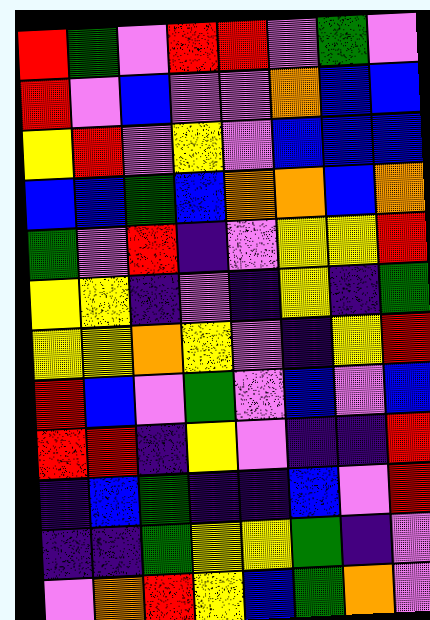[["red", "green", "violet", "red", "red", "violet", "green", "violet"], ["red", "violet", "blue", "violet", "violet", "orange", "blue", "blue"], ["yellow", "red", "violet", "yellow", "violet", "blue", "blue", "blue"], ["blue", "blue", "green", "blue", "orange", "orange", "blue", "orange"], ["green", "violet", "red", "indigo", "violet", "yellow", "yellow", "red"], ["yellow", "yellow", "indigo", "violet", "indigo", "yellow", "indigo", "green"], ["yellow", "yellow", "orange", "yellow", "violet", "indigo", "yellow", "red"], ["red", "blue", "violet", "green", "violet", "blue", "violet", "blue"], ["red", "red", "indigo", "yellow", "violet", "indigo", "indigo", "red"], ["indigo", "blue", "green", "indigo", "indigo", "blue", "violet", "red"], ["indigo", "indigo", "green", "yellow", "yellow", "green", "indigo", "violet"], ["violet", "orange", "red", "yellow", "blue", "green", "orange", "violet"]]